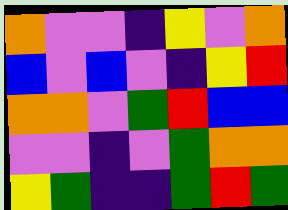[["orange", "violet", "violet", "indigo", "yellow", "violet", "orange"], ["blue", "violet", "blue", "violet", "indigo", "yellow", "red"], ["orange", "orange", "violet", "green", "red", "blue", "blue"], ["violet", "violet", "indigo", "violet", "green", "orange", "orange"], ["yellow", "green", "indigo", "indigo", "green", "red", "green"]]